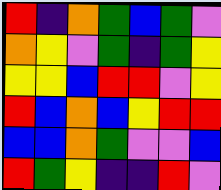[["red", "indigo", "orange", "green", "blue", "green", "violet"], ["orange", "yellow", "violet", "green", "indigo", "green", "yellow"], ["yellow", "yellow", "blue", "red", "red", "violet", "yellow"], ["red", "blue", "orange", "blue", "yellow", "red", "red"], ["blue", "blue", "orange", "green", "violet", "violet", "blue"], ["red", "green", "yellow", "indigo", "indigo", "red", "violet"]]